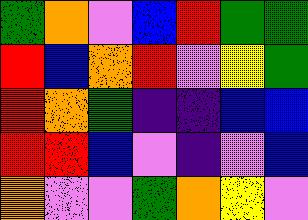[["green", "orange", "violet", "blue", "red", "green", "green"], ["red", "blue", "orange", "red", "violet", "yellow", "green"], ["red", "orange", "green", "indigo", "indigo", "blue", "blue"], ["red", "red", "blue", "violet", "indigo", "violet", "blue"], ["orange", "violet", "violet", "green", "orange", "yellow", "violet"]]